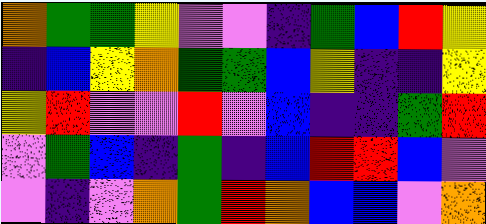[["orange", "green", "green", "yellow", "violet", "violet", "indigo", "green", "blue", "red", "yellow"], ["indigo", "blue", "yellow", "orange", "green", "green", "blue", "yellow", "indigo", "indigo", "yellow"], ["yellow", "red", "violet", "violet", "red", "violet", "blue", "indigo", "indigo", "green", "red"], ["violet", "green", "blue", "indigo", "green", "indigo", "blue", "red", "red", "blue", "violet"], ["violet", "indigo", "violet", "orange", "green", "red", "orange", "blue", "blue", "violet", "orange"]]